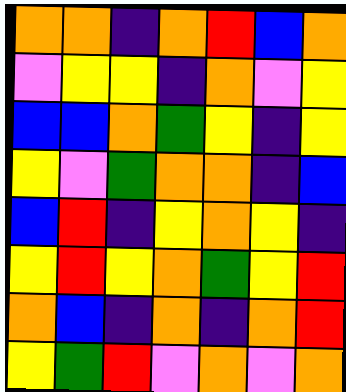[["orange", "orange", "indigo", "orange", "red", "blue", "orange"], ["violet", "yellow", "yellow", "indigo", "orange", "violet", "yellow"], ["blue", "blue", "orange", "green", "yellow", "indigo", "yellow"], ["yellow", "violet", "green", "orange", "orange", "indigo", "blue"], ["blue", "red", "indigo", "yellow", "orange", "yellow", "indigo"], ["yellow", "red", "yellow", "orange", "green", "yellow", "red"], ["orange", "blue", "indigo", "orange", "indigo", "orange", "red"], ["yellow", "green", "red", "violet", "orange", "violet", "orange"]]